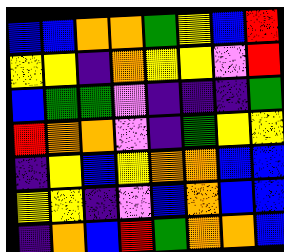[["blue", "blue", "orange", "orange", "green", "yellow", "blue", "red"], ["yellow", "yellow", "indigo", "orange", "yellow", "yellow", "violet", "red"], ["blue", "green", "green", "violet", "indigo", "indigo", "indigo", "green"], ["red", "orange", "orange", "violet", "indigo", "green", "yellow", "yellow"], ["indigo", "yellow", "blue", "yellow", "orange", "orange", "blue", "blue"], ["yellow", "yellow", "indigo", "violet", "blue", "orange", "blue", "blue"], ["indigo", "orange", "blue", "red", "green", "orange", "orange", "blue"]]